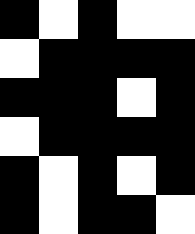[["black", "white", "black", "white", "white"], ["white", "black", "black", "black", "black"], ["black", "black", "black", "white", "black"], ["white", "black", "black", "black", "black"], ["black", "white", "black", "white", "black"], ["black", "white", "black", "black", "white"]]